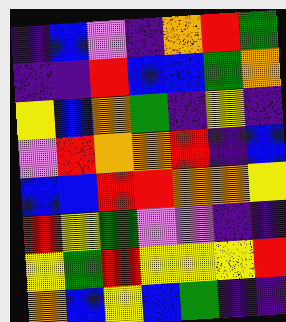[["indigo", "blue", "violet", "indigo", "orange", "red", "green"], ["indigo", "indigo", "red", "blue", "blue", "green", "orange"], ["yellow", "blue", "orange", "green", "indigo", "yellow", "indigo"], ["violet", "red", "orange", "orange", "red", "indigo", "blue"], ["blue", "blue", "red", "red", "orange", "orange", "yellow"], ["red", "yellow", "green", "violet", "violet", "indigo", "indigo"], ["yellow", "green", "red", "yellow", "yellow", "yellow", "red"], ["orange", "blue", "yellow", "blue", "green", "indigo", "indigo"]]